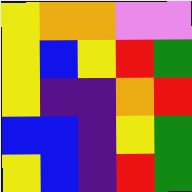[["yellow", "orange", "orange", "violet", "violet"], ["yellow", "blue", "yellow", "red", "green"], ["yellow", "indigo", "indigo", "orange", "red"], ["blue", "blue", "indigo", "yellow", "green"], ["yellow", "blue", "indigo", "red", "green"]]